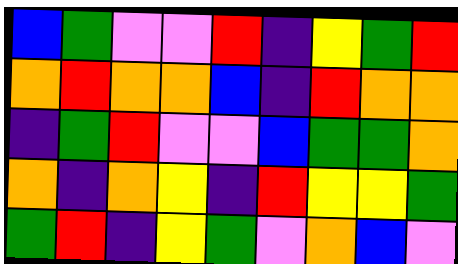[["blue", "green", "violet", "violet", "red", "indigo", "yellow", "green", "red"], ["orange", "red", "orange", "orange", "blue", "indigo", "red", "orange", "orange"], ["indigo", "green", "red", "violet", "violet", "blue", "green", "green", "orange"], ["orange", "indigo", "orange", "yellow", "indigo", "red", "yellow", "yellow", "green"], ["green", "red", "indigo", "yellow", "green", "violet", "orange", "blue", "violet"]]